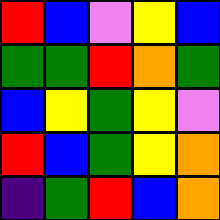[["red", "blue", "violet", "yellow", "blue"], ["green", "green", "red", "orange", "green"], ["blue", "yellow", "green", "yellow", "violet"], ["red", "blue", "green", "yellow", "orange"], ["indigo", "green", "red", "blue", "orange"]]